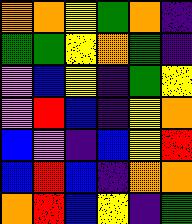[["orange", "orange", "yellow", "green", "orange", "indigo"], ["green", "green", "yellow", "orange", "green", "indigo"], ["violet", "blue", "yellow", "indigo", "green", "yellow"], ["violet", "red", "blue", "indigo", "yellow", "orange"], ["blue", "violet", "indigo", "blue", "yellow", "red"], ["blue", "red", "blue", "indigo", "orange", "orange"], ["orange", "red", "blue", "yellow", "indigo", "green"]]